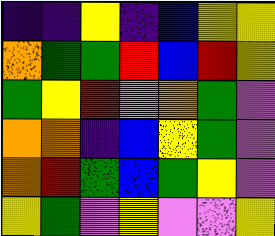[["indigo", "indigo", "yellow", "indigo", "blue", "yellow", "yellow"], ["orange", "green", "green", "red", "blue", "red", "yellow"], ["green", "yellow", "red", "violet", "orange", "green", "violet"], ["orange", "orange", "indigo", "blue", "yellow", "green", "violet"], ["orange", "red", "green", "blue", "green", "yellow", "violet"], ["yellow", "green", "violet", "yellow", "violet", "violet", "yellow"]]